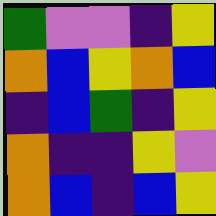[["green", "violet", "violet", "indigo", "yellow"], ["orange", "blue", "yellow", "orange", "blue"], ["indigo", "blue", "green", "indigo", "yellow"], ["orange", "indigo", "indigo", "yellow", "violet"], ["orange", "blue", "indigo", "blue", "yellow"]]